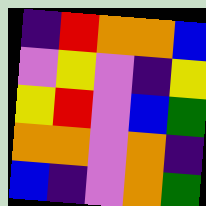[["indigo", "red", "orange", "orange", "blue"], ["violet", "yellow", "violet", "indigo", "yellow"], ["yellow", "red", "violet", "blue", "green"], ["orange", "orange", "violet", "orange", "indigo"], ["blue", "indigo", "violet", "orange", "green"]]